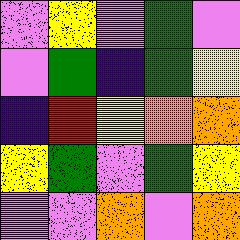[["violet", "yellow", "violet", "green", "violet"], ["violet", "green", "indigo", "green", "yellow"], ["indigo", "red", "yellow", "orange", "orange"], ["yellow", "green", "violet", "green", "yellow"], ["violet", "violet", "orange", "violet", "orange"]]